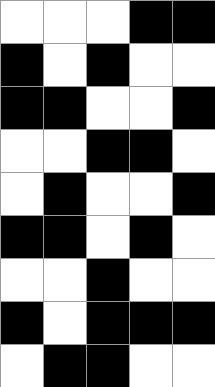[["white", "white", "white", "black", "black"], ["black", "white", "black", "white", "white"], ["black", "black", "white", "white", "black"], ["white", "white", "black", "black", "white"], ["white", "black", "white", "white", "black"], ["black", "black", "white", "black", "white"], ["white", "white", "black", "white", "white"], ["black", "white", "black", "black", "black"], ["white", "black", "black", "white", "white"]]